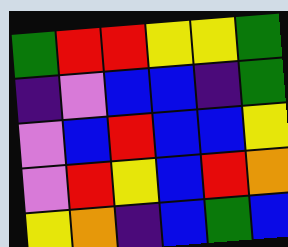[["green", "red", "red", "yellow", "yellow", "green"], ["indigo", "violet", "blue", "blue", "indigo", "green"], ["violet", "blue", "red", "blue", "blue", "yellow"], ["violet", "red", "yellow", "blue", "red", "orange"], ["yellow", "orange", "indigo", "blue", "green", "blue"]]